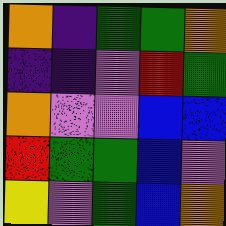[["orange", "indigo", "green", "green", "orange"], ["indigo", "indigo", "violet", "red", "green"], ["orange", "violet", "violet", "blue", "blue"], ["red", "green", "green", "blue", "violet"], ["yellow", "violet", "green", "blue", "orange"]]